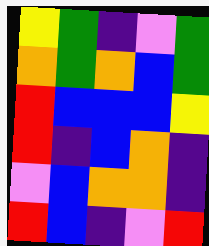[["yellow", "green", "indigo", "violet", "green"], ["orange", "green", "orange", "blue", "green"], ["red", "blue", "blue", "blue", "yellow"], ["red", "indigo", "blue", "orange", "indigo"], ["violet", "blue", "orange", "orange", "indigo"], ["red", "blue", "indigo", "violet", "red"]]